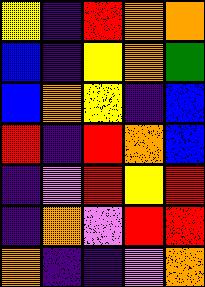[["yellow", "indigo", "red", "orange", "orange"], ["blue", "indigo", "yellow", "orange", "green"], ["blue", "orange", "yellow", "indigo", "blue"], ["red", "indigo", "red", "orange", "blue"], ["indigo", "violet", "red", "yellow", "red"], ["indigo", "orange", "violet", "red", "red"], ["orange", "indigo", "indigo", "violet", "orange"]]